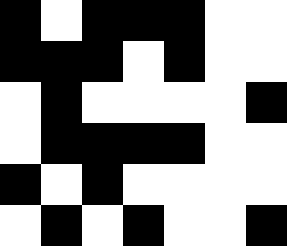[["black", "white", "black", "black", "black", "white", "white"], ["black", "black", "black", "white", "black", "white", "white"], ["white", "black", "white", "white", "white", "white", "black"], ["white", "black", "black", "black", "black", "white", "white"], ["black", "white", "black", "white", "white", "white", "white"], ["white", "black", "white", "black", "white", "white", "black"]]